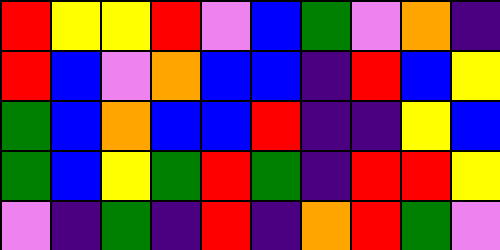[["red", "yellow", "yellow", "red", "violet", "blue", "green", "violet", "orange", "indigo"], ["red", "blue", "violet", "orange", "blue", "blue", "indigo", "red", "blue", "yellow"], ["green", "blue", "orange", "blue", "blue", "red", "indigo", "indigo", "yellow", "blue"], ["green", "blue", "yellow", "green", "red", "green", "indigo", "red", "red", "yellow"], ["violet", "indigo", "green", "indigo", "red", "indigo", "orange", "red", "green", "violet"]]